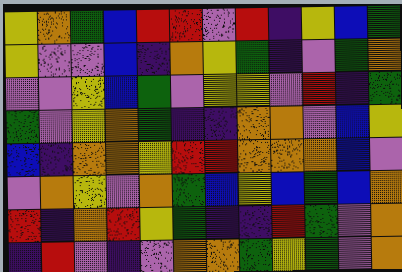[["yellow", "orange", "green", "blue", "red", "red", "violet", "red", "indigo", "yellow", "blue", "green"], ["yellow", "violet", "violet", "blue", "indigo", "orange", "yellow", "green", "indigo", "violet", "green", "orange"], ["violet", "violet", "yellow", "blue", "green", "violet", "yellow", "yellow", "violet", "red", "indigo", "green"], ["green", "violet", "yellow", "orange", "green", "indigo", "indigo", "orange", "orange", "violet", "blue", "yellow"], ["blue", "indigo", "orange", "orange", "yellow", "red", "red", "orange", "orange", "orange", "blue", "violet"], ["violet", "orange", "yellow", "violet", "orange", "green", "blue", "yellow", "blue", "green", "blue", "orange"], ["red", "indigo", "orange", "red", "yellow", "green", "indigo", "indigo", "red", "green", "violet", "orange"], ["indigo", "red", "violet", "indigo", "violet", "orange", "orange", "green", "yellow", "green", "violet", "orange"]]